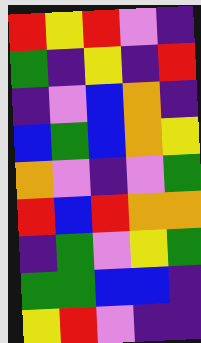[["red", "yellow", "red", "violet", "indigo"], ["green", "indigo", "yellow", "indigo", "red"], ["indigo", "violet", "blue", "orange", "indigo"], ["blue", "green", "blue", "orange", "yellow"], ["orange", "violet", "indigo", "violet", "green"], ["red", "blue", "red", "orange", "orange"], ["indigo", "green", "violet", "yellow", "green"], ["green", "green", "blue", "blue", "indigo"], ["yellow", "red", "violet", "indigo", "indigo"]]